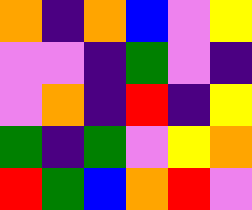[["orange", "indigo", "orange", "blue", "violet", "yellow"], ["violet", "violet", "indigo", "green", "violet", "indigo"], ["violet", "orange", "indigo", "red", "indigo", "yellow"], ["green", "indigo", "green", "violet", "yellow", "orange"], ["red", "green", "blue", "orange", "red", "violet"]]